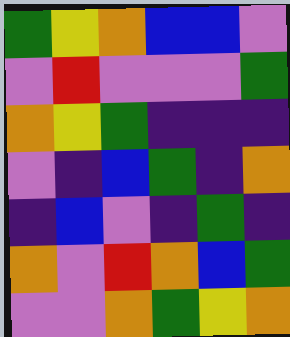[["green", "yellow", "orange", "blue", "blue", "violet"], ["violet", "red", "violet", "violet", "violet", "green"], ["orange", "yellow", "green", "indigo", "indigo", "indigo"], ["violet", "indigo", "blue", "green", "indigo", "orange"], ["indigo", "blue", "violet", "indigo", "green", "indigo"], ["orange", "violet", "red", "orange", "blue", "green"], ["violet", "violet", "orange", "green", "yellow", "orange"]]